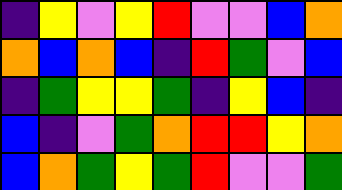[["indigo", "yellow", "violet", "yellow", "red", "violet", "violet", "blue", "orange"], ["orange", "blue", "orange", "blue", "indigo", "red", "green", "violet", "blue"], ["indigo", "green", "yellow", "yellow", "green", "indigo", "yellow", "blue", "indigo"], ["blue", "indigo", "violet", "green", "orange", "red", "red", "yellow", "orange"], ["blue", "orange", "green", "yellow", "green", "red", "violet", "violet", "green"]]